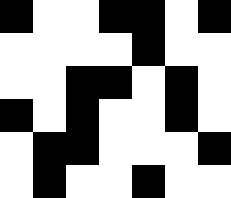[["black", "white", "white", "black", "black", "white", "black"], ["white", "white", "white", "white", "black", "white", "white"], ["white", "white", "black", "black", "white", "black", "white"], ["black", "white", "black", "white", "white", "black", "white"], ["white", "black", "black", "white", "white", "white", "black"], ["white", "black", "white", "white", "black", "white", "white"]]